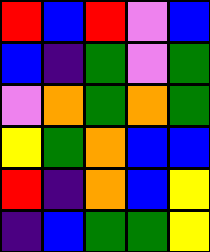[["red", "blue", "red", "violet", "blue"], ["blue", "indigo", "green", "violet", "green"], ["violet", "orange", "green", "orange", "green"], ["yellow", "green", "orange", "blue", "blue"], ["red", "indigo", "orange", "blue", "yellow"], ["indigo", "blue", "green", "green", "yellow"]]